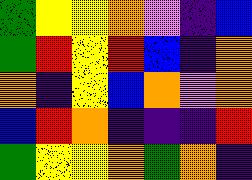[["green", "yellow", "yellow", "orange", "violet", "indigo", "blue"], ["green", "red", "yellow", "red", "blue", "indigo", "orange"], ["orange", "indigo", "yellow", "blue", "orange", "violet", "orange"], ["blue", "red", "orange", "indigo", "indigo", "indigo", "red"], ["green", "yellow", "yellow", "orange", "green", "orange", "indigo"]]